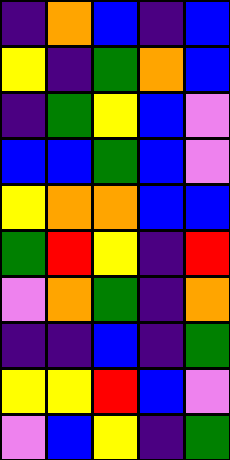[["indigo", "orange", "blue", "indigo", "blue"], ["yellow", "indigo", "green", "orange", "blue"], ["indigo", "green", "yellow", "blue", "violet"], ["blue", "blue", "green", "blue", "violet"], ["yellow", "orange", "orange", "blue", "blue"], ["green", "red", "yellow", "indigo", "red"], ["violet", "orange", "green", "indigo", "orange"], ["indigo", "indigo", "blue", "indigo", "green"], ["yellow", "yellow", "red", "blue", "violet"], ["violet", "blue", "yellow", "indigo", "green"]]